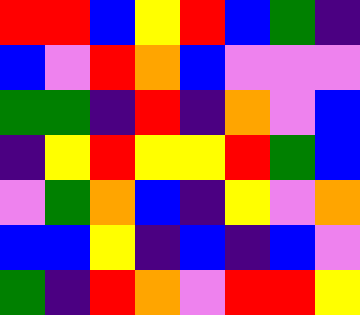[["red", "red", "blue", "yellow", "red", "blue", "green", "indigo"], ["blue", "violet", "red", "orange", "blue", "violet", "violet", "violet"], ["green", "green", "indigo", "red", "indigo", "orange", "violet", "blue"], ["indigo", "yellow", "red", "yellow", "yellow", "red", "green", "blue"], ["violet", "green", "orange", "blue", "indigo", "yellow", "violet", "orange"], ["blue", "blue", "yellow", "indigo", "blue", "indigo", "blue", "violet"], ["green", "indigo", "red", "orange", "violet", "red", "red", "yellow"]]